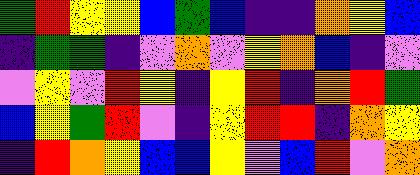[["green", "red", "yellow", "yellow", "blue", "green", "blue", "indigo", "indigo", "orange", "yellow", "blue"], ["indigo", "green", "green", "indigo", "violet", "orange", "violet", "yellow", "orange", "blue", "indigo", "violet"], ["violet", "yellow", "violet", "red", "yellow", "indigo", "yellow", "red", "indigo", "orange", "red", "green"], ["blue", "yellow", "green", "red", "violet", "indigo", "yellow", "red", "red", "indigo", "orange", "yellow"], ["indigo", "red", "orange", "yellow", "blue", "blue", "yellow", "violet", "blue", "red", "violet", "orange"]]